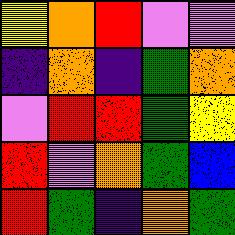[["yellow", "orange", "red", "violet", "violet"], ["indigo", "orange", "indigo", "green", "orange"], ["violet", "red", "red", "green", "yellow"], ["red", "violet", "orange", "green", "blue"], ["red", "green", "indigo", "orange", "green"]]